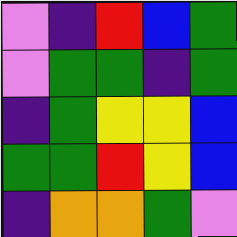[["violet", "indigo", "red", "blue", "green"], ["violet", "green", "green", "indigo", "green"], ["indigo", "green", "yellow", "yellow", "blue"], ["green", "green", "red", "yellow", "blue"], ["indigo", "orange", "orange", "green", "violet"]]